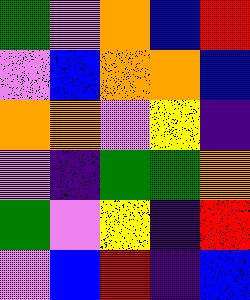[["green", "violet", "orange", "blue", "red"], ["violet", "blue", "orange", "orange", "blue"], ["orange", "orange", "violet", "yellow", "indigo"], ["violet", "indigo", "green", "green", "orange"], ["green", "violet", "yellow", "indigo", "red"], ["violet", "blue", "red", "indigo", "blue"]]